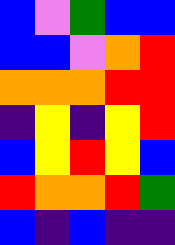[["blue", "violet", "green", "blue", "blue"], ["blue", "blue", "violet", "orange", "red"], ["orange", "orange", "orange", "red", "red"], ["indigo", "yellow", "indigo", "yellow", "red"], ["blue", "yellow", "red", "yellow", "blue"], ["red", "orange", "orange", "red", "green"], ["blue", "indigo", "blue", "indigo", "indigo"]]